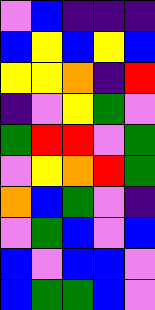[["violet", "blue", "indigo", "indigo", "indigo"], ["blue", "yellow", "blue", "yellow", "blue"], ["yellow", "yellow", "orange", "indigo", "red"], ["indigo", "violet", "yellow", "green", "violet"], ["green", "red", "red", "violet", "green"], ["violet", "yellow", "orange", "red", "green"], ["orange", "blue", "green", "violet", "indigo"], ["violet", "green", "blue", "violet", "blue"], ["blue", "violet", "blue", "blue", "violet"], ["blue", "green", "green", "blue", "violet"]]